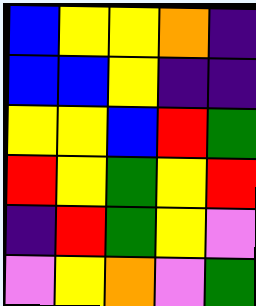[["blue", "yellow", "yellow", "orange", "indigo"], ["blue", "blue", "yellow", "indigo", "indigo"], ["yellow", "yellow", "blue", "red", "green"], ["red", "yellow", "green", "yellow", "red"], ["indigo", "red", "green", "yellow", "violet"], ["violet", "yellow", "orange", "violet", "green"]]